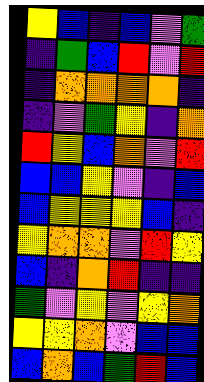[["yellow", "blue", "indigo", "blue", "violet", "green"], ["indigo", "green", "blue", "red", "violet", "red"], ["indigo", "orange", "orange", "orange", "orange", "indigo"], ["indigo", "violet", "green", "yellow", "indigo", "orange"], ["red", "yellow", "blue", "orange", "violet", "red"], ["blue", "blue", "yellow", "violet", "indigo", "blue"], ["blue", "yellow", "yellow", "yellow", "blue", "indigo"], ["yellow", "orange", "orange", "violet", "red", "yellow"], ["blue", "indigo", "orange", "red", "indigo", "indigo"], ["green", "violet", "yellow", "violet", "yellow", "orange"], ["yellow", "yellow", "orange", "violet", "blue", "blue"], ["blue", "orange", "blue", "green", "red", "blue"]]